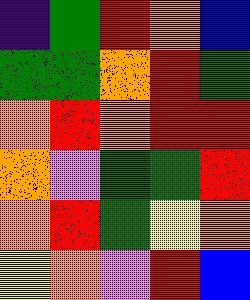[["indigo", "green", "red", "orange", "blue"], ["green", "green", "orange", "red", "green"], ["orange", "red", "orange", "red", "red"], ["orange", "violet", "green", "green", "red"], ["orange", "red", "green", "yellow", "orange"], ["yellow", "orange", "violet", "red", "blue"]]